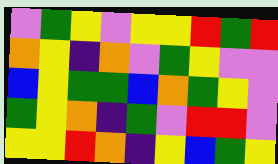[["violet", "green", "yellow", "violet", "yellow", "yellow", "red", "green", "red"], ["orange", "yellow", "indigo", "orange", "violet", "green", "yellow", "violet", "violet"], ["blue", "yellow", "green", "green", "blue", "orange", "green", "yellow", "violet"], ["green", "yellow", "orange", "indigo", "green", "violet", "red", "red", "violet"], ["yellow", "yellow", "red", "orange", "indigo", "yellow", "blue", "green", "yellow"]]